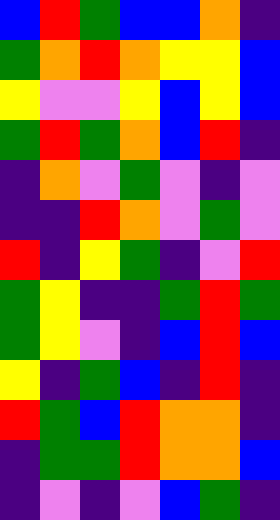[["blue", "red", "green", "blue", "blue", "orange", "indigo"], ["green", "orange", "red", "orange", "yellow", "yellow", "blue"], ["yellow", "violet", "violet", "yellow", "blue", "yellow", "blue"], ["green", "red", "green", "orange", "blue", "red", "indigo"], ["indigo", "orange", "violet", "green", "violet", "indigo", "violet"], ["indigo", "indigo", "red", "orange", "violet", "green", "violet"], ["red", "indigo", "yellow", "green", "indigo", "violet", "red"], ["green", "yellow", "indigo", "indigo", "green", "red", "green"], ["green", "yellow", "violet", "indigo", "blue", "red", "blue"], ["yellow", "indigo", "green", "blue", "indigo", "red", "indigo"], ["red", "green", "blue", "red", "orange", "orange", "indigo"], ["indigo", "green", "green", "red", "orange", "orange", "blue"], ["indigo", "violet", "indigo", "violet", "blue", "green", "indigo"]]